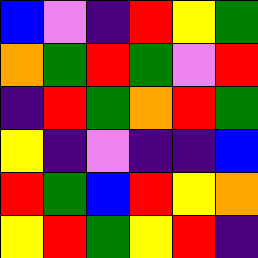[["blue", "violet", "indigo", "red", "yellow", "green"], ["orange", "green", "red", "green", "violet", "red"], ["indigo", "red", "green", "orange", "red", "green"], ["yellow", "indigo", "violet", "indigo", "indigo", "blue"], ["red", "green", "blue", "red", "yellow", "orange"], ["yellow", "red", "green", "yellow", "red", "indigo"]]